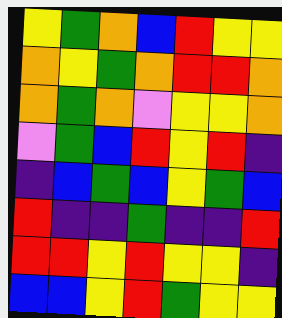[["yellow", "green", "orange", "blue", "red", "yellow", "yellow"], ["orange", "yellow", "green", "orange", "red", "red", "orange"], ["orange", "green", "orange", "violet", "yellow", "yellow", "orange"], ["violet", "green", "blue", "red", "yellow", "red", "indigo"], ["indigo", "blue", "green", "blue", "yellow", "green", "blue"], ["red", "indigo", "indigo", "green", "indigo", "indigo", "red"], ["red", "red", "yellow", "red", "yellow", "yellow", "indigo"], ["blue", "blue", "yellow", "red", "green", "yellow", "yellow"]]